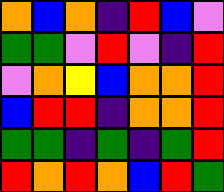[["orange", "blue", "orange", "indigo", "red", "blue", "violet"], ["green", "green", "violet", "red", "violet", "indigo", "red"], ["violet", "orange", "yellow", "blue", "orange", "orange", "red"], ["blue", "red", "red", "indigo", "orange", "orange", "red"], ["green", "green", "indigo", "green", "indigo", "green", "red"], ["red", "orange", "red", "orange", "blue", "red", "green"]]